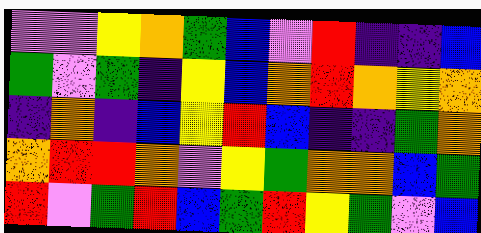[["violet", "violet", "yellow", "orange", "green", "blue", "violet", "red", "indigo", "indigo", "blue"], ["green", "violet", "green", "indigo", "yellow", "blue", "orange", "red", "orange", "yellow", "orange"], ["indigo", "orange", "indigo", "blue", "yellow", "red", "blue", "indigo", "indigo", "green", "orange"], ["orange", "red", "red", "orange", "violet", "yellow", "green", "orange", "orange", "blue", "green"], ["red", "violet", "green", "red", "blue", "green", "red", "yellow", "green", "violet", "blue"]]